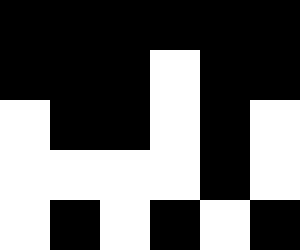[["black", "black", "black", "black", "black", "black"], ["black", "black", "black", "white", "black", "black"], ["white", "black", "black", "white", "black", "white"], ["white", "white", "white", "white", "black", "white"], ["white", "black", "white", "black", "white", "black"]]